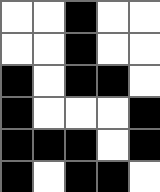[["white", "white", "black", "white", "white"], ["white", "white", "black", "white", "white"], ["black", "white", "black", "black", "white"], ["black", "white", "white", "white", "black"], ["black", "black", "black", "white", "black"], ["black", "white", "black", "black", "white"]]